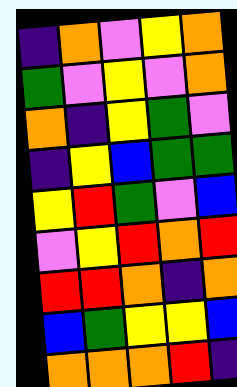[["indigo", "orange", "violet", "yellow", "orange"], ["green", "violet", "yellow", "violet", "orange"], ["orange", "indigo", "yellow", "green", "violet"], ["indigo", "yellow", "blue", "green", "green"], ["yellow", "red", "green", "violet", "blue"], ["violet", "yellow", "red", "orange", "red"], ["red", "red", "orange", "indigo", "orange"], ["blue", "green", "yellow", "yellow", "blue"], ["orange", "orange", "orange", "red", "indigo"]]